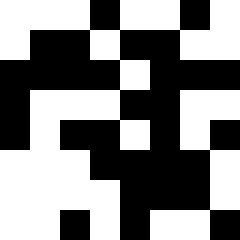[["white", "white", "white", "black", "white", "white", "black", "white"], ["white", "black", "black", "white", "black", "black", "white", "white"], ["black", "black", "black", "black", "white", "black", "black", "black"], ["black", "white", "white", "white", "black", "black", "white", "white"], ["black", "white", "black", "black", "white", "black", "white", "black"], ["white", "white", "white", "black", "black", "black", "black", "white"], ["white", "white", "white", "white", "black", "black", "black", "white"], ["white", "white", "black", "white", "black", "white", "white", "black"]]